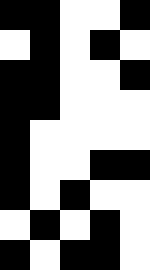[["black", "black", "white", "white", "black"], ["white", "black", "white", "black", "white"], ["black", "black", "white", "white", "black"], ["black", "black", "white", "white", "white"], ["black", "white", "white", "white", "white"], ["black", "white", "white", "black", "black"], ["black", "white", "black", "white", "white"], ["white", "black", "white", "black", "white"], ["black", "white", "black", "black", "white"]]